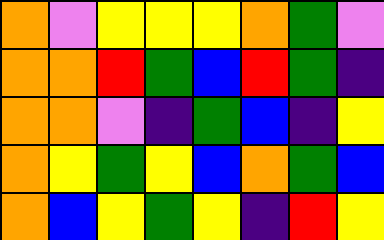[["orange", "violet", "yellow", "yellow", "yellow", "orange", "green", "violet"], ["orange", "orange", "red", "green", "blue", "red", "green", "indigo"], ["orange", "orange", "violet", "indigo", "green", "blue", "indigo", "yellow"], ["orange", "yellow", "green", "yellow", "blue", "orange", "green", "blue"], ["orange", "blue", "yellow", "green", "yellow", "indigo", "red", "yellow"]]